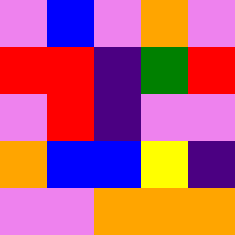[["violet", "blue", "violet", "orange", "violet"], ["red", "red", "indigo", "green", "red"], ["violet", "red", "indigo", "violet", "violet"], ["orange", "blue", "blue", "yellow", "indigo"], ["violet", "violet", "orange", "orange", "orange"]]